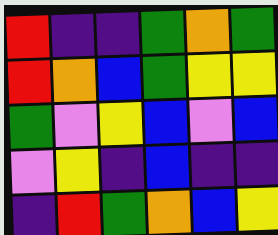[["red", "indigo", "indigo", "green", "orange", "green"], ["red", "orange", "blue", "green", "yellow", "yellow"], ["green", "violet", "yellow", "blue", "violet", "blue"], ["violet", "yellow", "indigo", "blue", "indigo", "indigo"], ["indigo", "red", "green", "orange", "blue", "yellow"]]